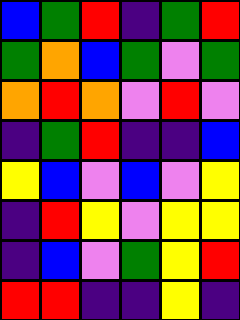[["blue", "green", "red", "indigo", "green", "red"], ["green", "orange", "blue", "green", "violet", "green"], ["orange", "red", "orange", "violet", "red", "violet"], ["indigo", "green", "red", "indigo", "indigo", "blue"], ["yellow", "blue", "violet", "blue", "violet", "yellow"], ["indigo", "red", "yellow", "violet", "yellow", "yellow"], ["indigo", "blue", "violet", "green", "yellow", "red"], ["red", "red", "indigo", "indigo", "yellow", "indigo"]]